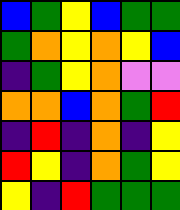[["blue", "green", "yellow", "blue", "green", "green"], ["green", "orange", "yellow", "orange", "yellow", "blue"], ["indigo", "green", "yellow", "orange", "violet", "violet"], ["orange", "orange", "blue", "orange", "green", "red"], ["indigo", "red", "indigo", "orange", "indigo", "yellow"], ["red", "yellow", "indigo", "orange", "green", "yellow"], ["yellow", "indigo", "red", "green", "green", "green"]]